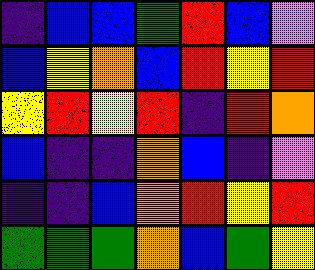[["indigo", "blue", "blue", "green", "red", "blue", "violet"], ["blue", "yellow", "orange", "blue", "red", "yellow", "red"], ["yellow", "red", "yellow", "red", "indigo", "red", "orange"], ["blue", "indigo", "indigo", "orange", "blue", "indigo", "violet"], ["indigo", "indigo", "blue", "orange", "red", "yellow", "red"], ["green", "green", "green", "orange", "blue", "green", "yellow"]]